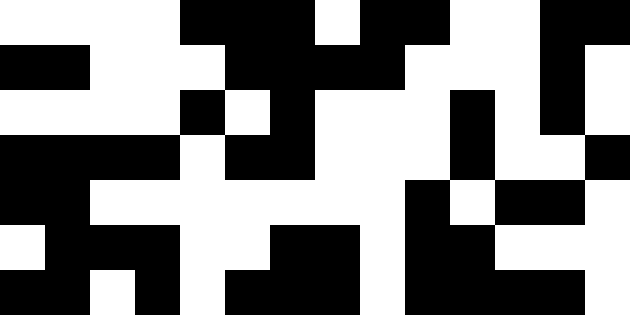[["white", "white", "white", "white", "black", "black", "black", "white", "black", "black", "white", "white", "black", "black"], ["black", "black", "white", "white", "white", "black", "black", "black", "black", "white", "white", "white", "black", "white"], ["white", "white", "white", "white", "black", "white", "black", "white", "white", "white", "black", "white", "black", "white"], ["black", "black", "black", "black", "white", "black", "black", "white", "white", "white", "black", "white", "white", "black"], ["black", "black", "white", "white", "white", "white", "white", "white", "white", "black", "white", "black", "black", "white"], ["white", "black", "black", "black", "white", "white", "black", "black", "white", "black", "black", "white", "white", "white"], ["black", "black", "white", "black", "white", "black", "black", "black", "white", "black", "black", "black", "black", "white"]]